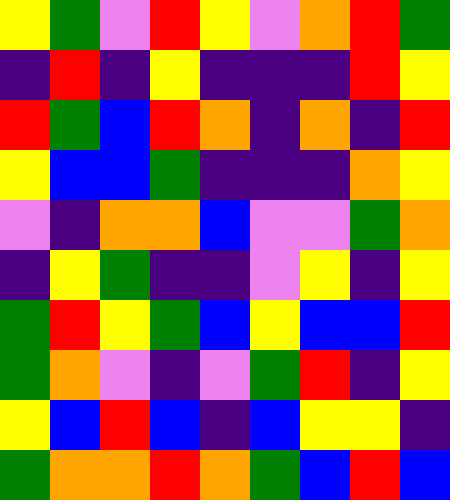[["yellow", "green", "violet", "red", "yellow", "violet", "orange", "red", "green"], ["indigo", "red", "indigo", "yellow", "indigo", "indigo", "indigo", "red", "yellow"], ["red", "green", "blue", "red", "orange", "indigo", "orange", "indigo", "red"], ["yellow", "blue", "blue", "green", "indigo", "indigo", "indigo", "orange", "yellow"], ["violet", "indigo", "orange", "orange", "blue", "violet", "violet", "green", "orange"], ["indigo", "yellow", "green", "indigo", "indigo", "violet", "yellow", "indigo", "yellow"], ["green", "red", "yellow", "green", "blue", "yellow", "blue", "blue", "red"], ["green", "orange", "violet", "indigo", "violet", "green", "red", "indigo", "yellow"], ["yellow", "blue", "red", "blue", "indigo", "blue", "yellow", "yellow", "indigo"], ["green", "orange", "orange", "red", "orange", "green", "blue", "red", "blue"]]